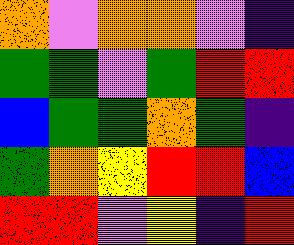[["orange", "violet", "orange", "orange", "violet", "indigo"], ["green", "green", "violet", "green", "red", "red"], ["blue", "green", "green", "orange", "green", "indigo"], ["green", "orange", "yellow", "red", "red", "blue"], ["red", "red", "violet", "yellow", "indigo", "red"]]